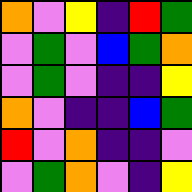[["orange", "violet", "yellow", "indigo", "red", "green"], ["violet", "green", "violet", "blue", "green", "orange"], ["violet", "green", "violet", "indigo", "indigo", "yellow"], ["orange", "violet", "indigo", "indigo", "blue", "green"], ["red", "violet", "orange", "indigo", "indigo", "violet"], ["violet", "green", "orange", "violet", "indigo", "yellow"]]